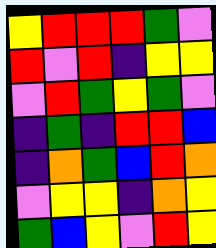[["yellow", "red", "red", "red", "green", "violet"], ["red", "violet", "red", "indigo", "yellow", "yellow"], ["violet", "red", "green", "yellow", "green", "violet"], ["indigo", "green", "indigo", "red", "red", "blue"], ["indigo", "orange", "green", "blue", "red", "orange"], ["violet", "yellow", "yellow", "indigo", "orange", "yellow"], ["green", "blue", "yellow", "violet", "red", "yellow"]]